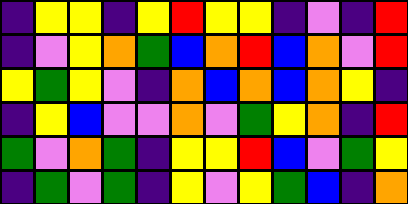[["indigo", "yellow", "yellow", "indigo", "yellow", "red", "yellow", "yellow", "indigo", "violet", "indigo", "red"], ["indigo", "violet", "yellow", "orange", "green", "blue", "orange", "red", "blue", "orange", "violet", "red"], ["yellow", "green", "yellow", "violet", "indigo", "orange", "blue", "orange", "blue", "orange", "yellow", "indigo"], ["indigo", "yellow", "blue", "violet", "violet", "orange", "violet", "green", "yellow", "orange", "indigo", "red"], ["green", "violet", "orange", "green", "indigo", "yellow", "yellow", "red", "blue", "violet", "green", "yellow"], ["indigo", "green", "violet", "green", "indigo", "yellow", "violet", "yellow", "green", "blue", "indigo", "orange"]]